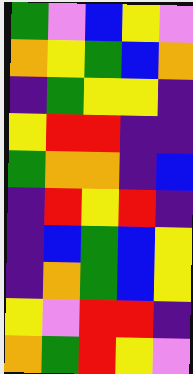[["green", "violet", "blue", "yellow", "violet"], ["orange", "yellow", "green", "blue", "orange"], ["indigo", "green", "yellow", "yellow", "indigo"], ["yellow", "red", "red", "indigo", "indigo"], ["green", "orange", "orange", "indigo", "blue"], ["indigo", "red", "yellow", "red", "indigo"], ["indigo", "blue", "green", "blue", "yellow"], ["indigo", "orange", "green", "blue", "yellow"], ["yellow", "violet", "red", "red", "indigo"], ["orange", "green", "red", "yellow", "violet"]]